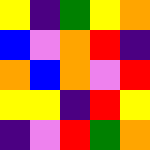[["yellow", "indigo", "green", "yellow", "orange"], ["blue", "violet", "orange", "red", "indigo"], ["orange", "blue", "orange", "violet", "red"], ["yellow", "yellow", "indigo", "red", "yellow"], ["indigo", "violet", "red", "green", "orange"]]